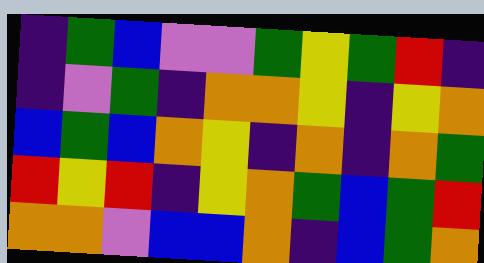[["indigo", "green", "blue", "violet", "violet", "green", "yellow", "green", "red", "indigo"], ["indigo", "violet", "green", "indigo", "orange", "orange", "yellow", "indigo", "yellow", "orange"], ["blue", "green", "blue", "orange", "yellow", "indigo", "orange", "indigo", "orange", "green"], ["red", "yellow", "red", "indigo", "yellow", "orange", "green", "blue", "green", "red"], ["orange", "orange", "violet", "blue", "blue", "orange", "indigo", "blue", "green", "orange"]]